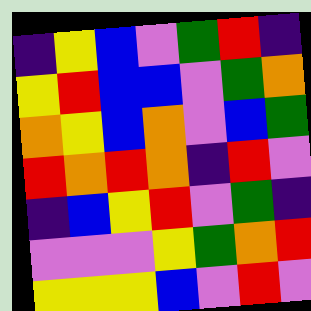[["indigo", "yellow", "blue", "violet", "green", "red", "indigo"], ["yellow", "red", "blue", "blue", "violet", "green", "orange"], ["orange", "yellow", "blue", "orange", "violet", "blue", "green"], ["red", "orange", "red", "orange", "indigo", "red", "violet"], ["indigo", "blue", "yellow", "red", "violet", "green", "indigo"], ["violet", "violet", "violet", "yellow", "green", "orange", "red"], ["yellow", "yellow", "yellow", "blue", "violet", "red", "violet"]]